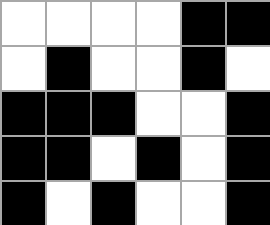[["white", "white", "white", "white", "black", "black"], ["white", "black", "white", "white", "black", "white"], ["black", "black", "black", "white", "white", "black"], ["black", "black", "white", "black", "white", "black"], ["black", "white", "black", "white", "white", "black"]]